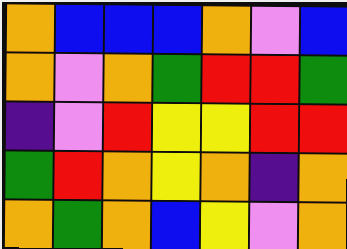[["orange", "blue", "blue", "blue", "orange", "violet", "blue"], ["orange", "violet", "orange", "green", "red", "red", "green"], ["indigo", "violet", "red", "yellow", "yellow", "red", "red"], ["green", "red", "orange", "yellow", "orange", "indigo", "orange"], ["orange", "green", "orange", "blue", "yellow", "violet", "orange"]]